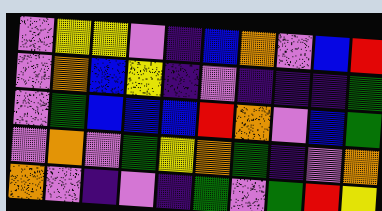[["violet", "yellow", "yellow", "violet", "indigo", "blue", "orange", "violet", "blue", "red"], ["violet", "orange", "blue", "yellow", "indigo", "violet", "indigo", "indigo", "indigo", "green"], ["violet", "green", "blue", "blue", "blue", "red", "orange", "violet", "blue", "green"], ["violet", "orange", "violet", "green", "yellow", "orange", "green", "indigo", "violet", "orange"], ["orange", "violet", "indigo", "violet", "indigo", "green", "violet", "green", "red", "yellow"]]